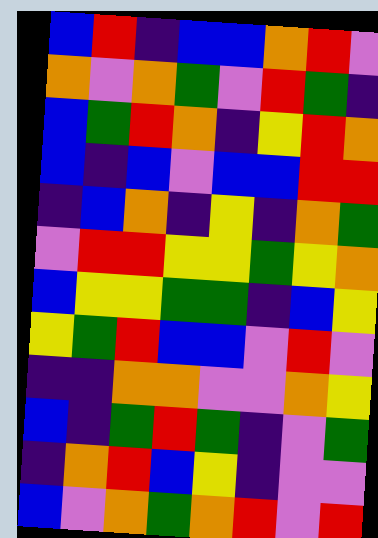[["blue", "red", "indigo", "blue", "blue", "orange", "red", "violet"], ["orange", "violet", "orange", "green", "violet", "red", "green", "indigo"], ["blue", "green", "red", "orange", "indigo", "yellow", "red", "orange"], ["blue", "indigo", "blue", "violet", "blue", "blue", "red", "red"], ["indigo", "blue", "orange", "indigo", "yellow", "indigo", "orange", "green"], ["violet", "red", "red", "yellow", "yellow", "green", "yellow", "orange"], ["blue", "yellow", "yellow", "green", "green", "indigo", "blue", "yellow"], ["yellow", "green", "red", "blue", "blue", "violet", "red", "violet"], ["indigo", "indigo", "orange", "orange", "violet", "violet", "orange", "yellow"], ["blue", "indigo", "green", "red", "green", "indigo", "violet", "green"], ["indigo", "orange", "red", "blue", "yellow", "indigo", "violet", "violet"], ["blue", "violet", "orange", "green", "orange", "red", "violet", "red"]]